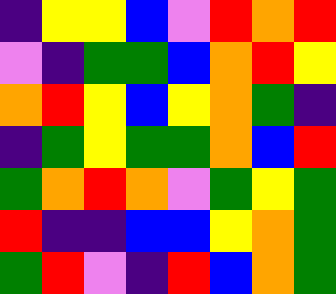[["indigo", "yellow", "yellow", "blue", "violet", "red", "orange", "red"], ["violet", "indigo", "green", "green", "blue", "orange", "red", "yellow"], ["orange", "red", "yellow", "blue", "yellow", "orange", "green", "indigo"], ["indigo", "green", "yellow", "green", "green", "orange", "blue", "red"], ["green", "orange", "red", "orange", "violet", "green", "yellow", "green"], ["red", "indigo", "indigo", "blue", "blue", "yellow", "orange", "green"], ["green", "red", "violet", "indigo", "red", "blue", "orange", "green"]]